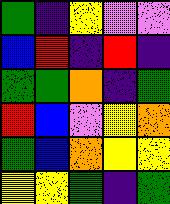[["green", "indigo", "yellow", "violet", "violet"], ["blue", "red", "indigo", "red", "indigo"], ["green", "green", "orange", "indigo", "green"], ["red", "blue", "violet", "yellow", "orange"], ["green", "blue", "orange", "yellow", "yellow"], ["yellow", "yellow", "green", "indigo", "green"]]